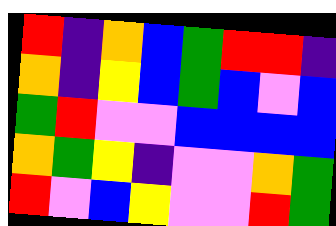[["red", "indigo", "orange", "blue", "green", "red", "red", "indigo"], ["orange", "indigo", "yellow", "blue", "green", "blue", "violet", "blue"], ["green", "red", "violet", "violet", "blue", "blue", "blue", "blue"], ["orange", "green", "yellow", "indigo", "violet", "violet", "orange", "green"], ["red", "violet", "blue", "yellow", "violet", "violet", "red", "green"]]